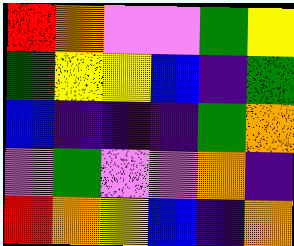[["red", "orange", "violet", "violet", "green", "yellow"], ["green", "yellow", "yellow", "blue", "indigo", "green"], ["blue", "indigo", "indigo", "indigo", "green", "orange"], ["violet", "green", "violet", "violet", "orange", "indigo"], ["red", "orange", "yellow", "blue", "indigo", "orange"]]